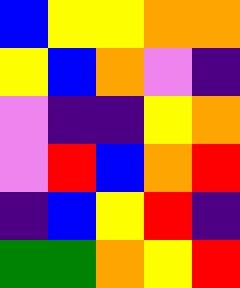[["blue", "yellow", "yellow", "orange", "orange"], ["yellow", "blue", "orange", "violet", "indigo"], ["violet", "indigo", "indigo", "yellow", "orange"], ["violet", "red", "blue", "orange", "red"], ["indigo", "blue", "yellow", "red", "indigo"], ["green", "green", "orange", "yellow", "red"]]